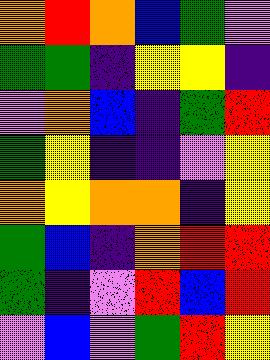[["orange", "red", "orange", "blue", "green", "violet"], ["green", "green", "indigo", "yellow", "yellow", "indigo"], ["violet", "orange", "blue", "indigo", "green", "red"], ["green", "yellow", "indigo", "indigo", "violet", "yellow"], ["orange", "yellow", "orange", "orange", "indigo", "yellow"], ["green", "blue", "indigo", "orange", "red", "red"], ["green", "indigo", "violet", "red", "blue", "red"], ["violet", "blue", "violet", "green", "red", "yellow"]]